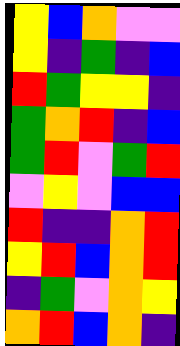[["yellow", "blue", "orange", "violet", "violet"], ["yellow", "indigo", "green", "indigo", "blue"], ["red", "green", "yellow", "yellow", "indigo"], ["green", "orange", "red", "indigo", "blue"], ["green", "red", "violet", "green", "red"], ["violet", "yellow", "violet", "blue", "blue"], ["red", "indigo", "indigo", "orange", "red"], ["yellow", "red", "blue", "orange", "red"], ["indigo", "green", "violet", "orange", "yellow"], ["orange", "red", "blue", "orange", "indigo"]]